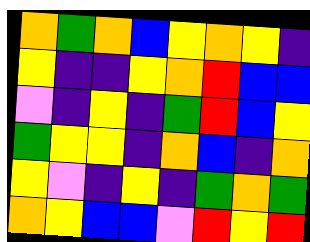[["orange", "green", "orange", "blue", "yellow", "orange", "yellow", "indigo"], ["yellow", "indigo", "indigo", "yellow", "orange", "red", "blue", "blue"], ["violet", "indigo", "yellow", "indigo", "green", "red", "blue", "yellow"], ["green", "yellow", "yellow", "indigo", "orange", "blue", "indigo", "orange"], ["yellow", "violet", "indigo", "yellow", "indigo", "green", "orange", "green"], ["orange", "yellow", "blue", "blue", "violet", "red", "yellow", "red"]]